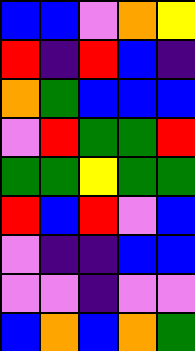[["blue", "blue", "violet", "orange", "yellow"], ["red", "indigo", "red", "blue", "indigo"], ["orange", "green", "blue", "blue", "blue"], ["violet", "red", "green", "green", "red"], ["green", "green", "yellow", "green", "green"], ["red", "blue", "red", "violet", "blue"], ["violet", "indigo", "indigo", "blue", "blue"], ["violet", "violet", "indigo", "violet", "violet"], ["blue", "orange", "blue", "orange", "green"]]